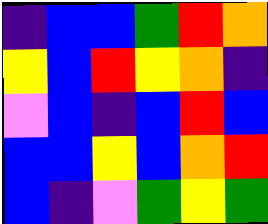[["indigo", "blue", "blue", "green", "red", "orange"], ["yellow", "blue", "red", "yellow", "orange", "indigo"], ["violet", "blue", "indigo", "blue", "red", "blue"], ["blue", "blue", "yellow", "blue", "orange", "red"], ["blue", "indigo", "violet", "green", "yellow", "green"]]